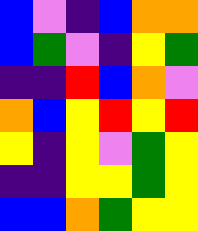[["blue", "violet", "indigo", "blue", "orange", "orange"], ["blue", "green", "violet", "indigo", "yellow", "green"], ["indigo", "indigo", "red", "blue", "orange", "violet"], ["orange", "blue", "yellow", "red", "yellow", "red"], ["yellow", "indigo", "yellow", "violet", "green", "yellow"], ["indigo", "indigo", "yellow", "yellow", "green", "yellow"], ["blue", "blue", "orange", "green", "yellow", "yellow"]]